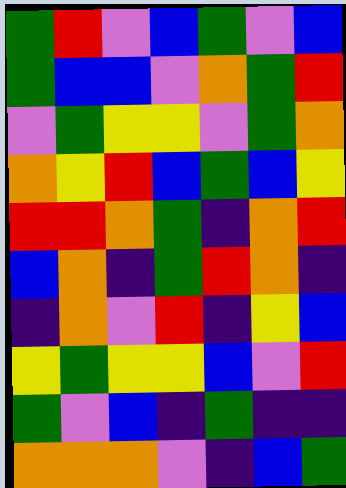[["green", "red", "violet", "blue", "green", "violet", "blue"], ["green", "blue", "blue", "violet", "orange", "green", "red"], ["violet", "green", "yellow", "yellow", "violet", "green", "orange"], ["orange", "yellow", "red", "blue", "green", "blue", "yellow"], ["red", "red", "orange", "green", "indigo", "orange", "red"], ["blue", "orange", "indigo", "green", "red", "orange", "indigo"], ["indigo", "orange", "violet", "red", "indigo", "yellow", "blue"], ["yellow", "green", "yellow", "yellow", "blue", "violet", "red"], ["green", "violet", "blue", "indigo", "green", "indigo", "indigo"], ["orange", "orange", "orange", "violet", "indigo", "blue", "green"]]